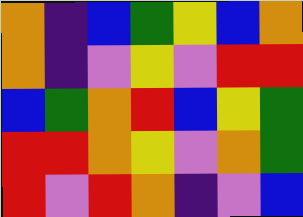[["orange", "indigo", "blue", "green", "yellow", "blue", "orange"], ["orange", "indigo", "violet", "yellow", "violet", "red", "red"], ["blue", "green", "orange", "red", "blue", "yellow", "green"], ["red", "red", "orange", "yellow", "violet", "orange", "green"], ["red", "violet", "red", "orange", "indigo", "violet", "blue"]]